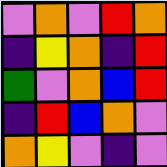[["violet", "orange", "violet", "red", "orange"], ["indigo", "yellow", "orange", "indigo", "red"], ["green", "violet", "orange", "blue", "red"], ["indigo", "red", "blue", "orange", "violet"], ["orange", "yellow", "violet", "indigo", "violet"]]